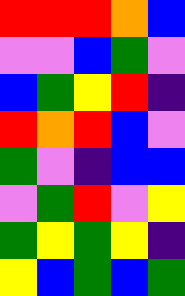[["red", "red", "red", "orange", "blue"], ["violet", "violet", "blue", "green", "violet"], ["blue", "green", "yellow", "red", "indigo"], ["red", "orange", "red", "blue", "violet"], ["green", "violet", "indigo", "blue", "blue"], ["violet", "green", "red", "violet", "yellow"], ["green", "yellow", "green", "yellow", "indigo"], ["yellow", "blue", "green", "blue", "green"]]